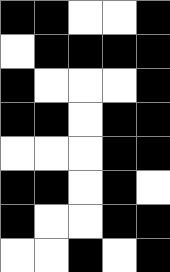[["black", "black", "white", "white", "black"], ["white", "black", "black", "black", "black"], ["black", "white", "white", "white", "black"], ["black", "black", "white", "black", "black"], ["white", "white", "white", "black", "black"], ["black", "black", "white", "black", "white"], ["black", "white", "white", "black", "black"], ["white", "white", "black", "white", "black"]]